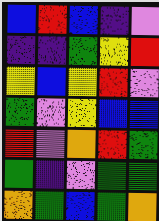[["blue", "red", "blue", "indigo", "violet"], ["indigo", "indigo", "green", "yellow", "red"], ["yellow", "blue", "yellow", "red", "violet"], ["green", "violet", "yellow", "blue", "blue"], ["red", "violet", "orange", "red", "green"], ["green", "indigo", "violet", "green", "green"], ["orange", "green", "blue", "green", "orange"]]